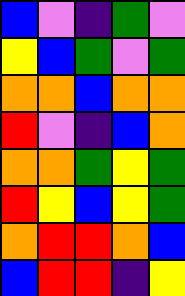[["blue", "violet", "indigo", "green", "violet"], ["yellow", "blue", "green", "violet", "green"], ["orange", "orange", "blue", "orange", "orange"], ["red", "violet", "indigo", "blue", "orange"], ["orange", "orange", "green", "yellow", "green"], ["red", "yellow", "blue", "yellow", "green"], ["orange", "red", "red", "orange", "blue"], ["blue", "red", "red", "indigo", "yellow"]]